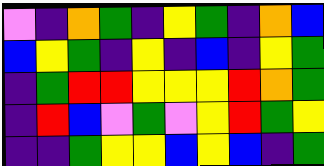[["violet", "indigo", "orange", "green", "indigo", "yellow", "green", "indigo", "orange", "blue"], ["blue", "yellow", "green", "indigo", "yellow", "indigo", "blue", "indigo", "yellow", "green"], ["indigo", "green", "red", "red", "yellow", "yellow", "yellow", "red", "orange", "green"], ["indigo", "red", "blue", "violet", "green", "violet", "yellow", "red", "green", "yellow"], ["indigo", "indigo", "green", "yellow", "yellow", "blue", "yellow", "blue", "indigo", "green"]]